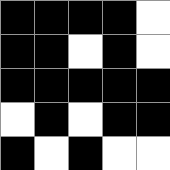[["black", "black", "black", "black", "white"], ["black", "black", "white", "black", "white"], ["black", "black", "black", "black", "black"], ["white", "black", "white", "black", "black"], ["black", "white", "black", "white", "white"]]